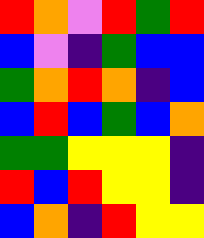[["red", "orange", "violet", "red", "green", "red"], ["blue", "violet", "indigo", "green", "blue", "blue"], ["green", "orange", "red", "orange", "indigo", "blue"], ["blue", "red", "blue", "green", "blue", "orange"], ["green", "green", "yellow", "yellow", "yellow", "indigo"], ["red", "blue", "red", "yellow", "yellow", "indigo"], ["blue", "orange", "indigo", "red", "yellow", "yellow"]]